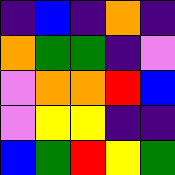[["indigo", "blue", "indigo", "orange", "indigo"], ["orange", "green", "green", "indigo", "violet"], ["violet", "orange", "orange", "red", "blue"], ["violet", "yellow", "yellow", "indigo", "indigo"], ["blue", "green", "red", "yellow", "green"]]